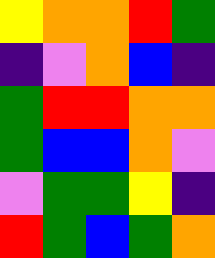[["yellow", "orange", "orange", "red", "green"], ["indigo", "violet", "orange", "blue", "indigo"], ["green", "red", "red", "orange", "orange"], ["green", "blue", "blue", "orange", "violet"], ["violet", "green", "green", "yellow", "indigo"], ["red", "green", "blue", "green", "orange"]]